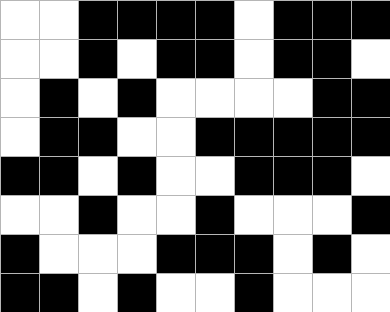[["white", "white", "black", "black", "black", "black", "white", "black", "black", "black"], ["white", "white", "black", "white", "black", "black", "white", "black", "black", "white"], ["white", "black", "white", "black", "white", "white", "white", "white", "black", "black"], ["white", "black", "black", "white", "white", "black", "black", "black", "black", "black"], ["black", "black", "white", "black", "white", "white", "black", "black", "black", "white"], ["white", "white", "black", "white", "white", "black", "white", "white", "white", "black"], ["black", "white", "white", "white", "black", "black", "black", "white", "black", "white"], ["black", "black", "white", "black", "white", "white", "black", "white", "white", "white"]]